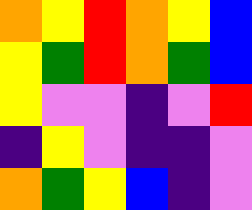[["orange", "yellow", "red", "orange", "yellow", "blue"], ["yellow", "green", "red", "orange", "green", "blue"], ["yellow", "violet", "violet", "indigo", "violet", "red"], ["indigo", "yellow", "violet", "indigo", "indigo", "violet"], ["orange", "green", "yellow", "blue", "indigo", "violet"]]